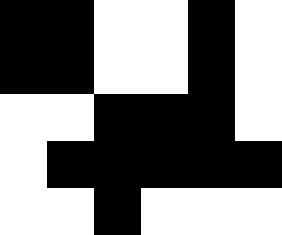[["black", "black", "white", "white", "black", "white"], ["black", "black", "white", "white", "black", "white"], ["white", "white", "black", "black", "black", "white"], ["white", "black", "black", "black", "black", "black"], ["white", "white", "black", "white", "white", "white"]]